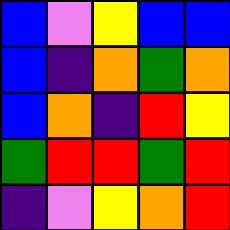[["blue", "violet", "yellow", "blue", "blue"], ["blue", "indigo", "orange", "green", "orange"], ["blue", "orange", "indigo", "red", "yellow"], ["green", "red", "red", "green", "red"], ["indigo", "violet", "yellow", "orange", "red"]]